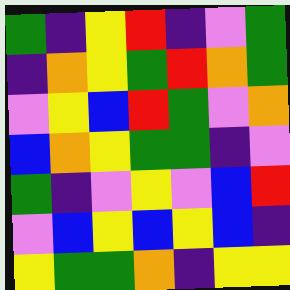[["green", "indigo", "yellow", "red", "indigo", "violet", "green"], ["indigo", "orange", "yellow", "green", "red", "orange", "green"], ["violet", "yellow", "blue", "red", "green", "violet", "orange"], ["blue", "orange", "yellow", "green", "green", "indigo", "violet"], ["green", "indigo", "violet", "yellow", "violet", "blue", "red"], ["violet", "blue", "yellow", "blue", "yellow", "blue", "indigo"], ["yellow", "green", "green", "orange", "indigo", "yellow", "yellow"]]